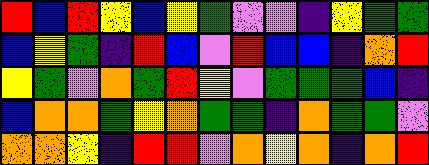[["red", "blue", "red", "yellow", "blue", "yellow", "green", "violet", "violet", "indigo", "yellow", "green", "green"], ["blue", "yellow", "green", "indigo", "red", "blue", "violet", "red", "blue", "blue", "indigo", "orange", "red"], ["yellow", "green", "violet", "orange", "green", "red", "yellow", "violet", "green", "green", "green", "blue", "indigo"], ["blue", "orange", "orange", "green", "yellow", "orange", "green", "green", "indigo", "orange", "green", "green", "violet"], ["orange", "orange", "yellow", "indigo", "red", "red", "violet", "orange", "yellow", "orange", "indigo", "orange", "red"]]